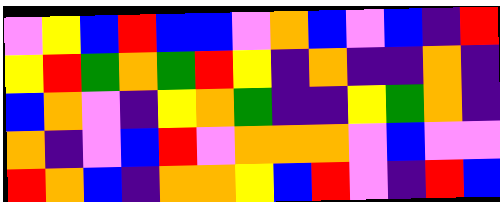[["violet", "yellow", "blue", "red", "blue", "blue", "violet", "orange", "blue", "violet", "blue", "indigo", "red"], ["yellow", "red", "green", "orange", "green", "red", "yellow", "indigo", "orange", "indigo", "indigo", "orange", "indigo"], ["blue", "orange", "violet", "indigo", "yellow", "orange", "green", "indigo", "indigo", "yellow", "green", "orange", "indigo"], ["orange", "indigo", "violet", "blue", "red", "violet", "orange", "orange", "orange", "violet", "blue", "violet", "violet"], ["red", "orange", "blue", "indigo", "orange", "orange", "yellow", "blue", "red", "violet", "indigo", "red", "blue"]]